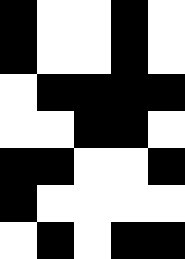[["black", "white", "white", "black", "white"], ["black", "white", "white", "black", "white"], ["white", "black", "black", "black", "black"], ["white", "white", "black", "black", "white"], ["black", "black", "white", "white", "black"], ["black", "white", "white", "white", "white"], ["white", "black", "white", "black", "black"]]